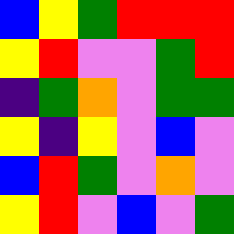[["blue", "yellow", "green", "red", "red", "red"], ["yellow", "red", "violet", "violet", "green", "red"], ["indigo", "green", "orange", "violet", "green", "green"], ["yellow", "indigo", "yellow", "violet", "blue", "violet"], ["blue", "red", "green", "violet", "orange", "violet"], ["yellow", "red", "violet", "blue", "violet", "green"]]